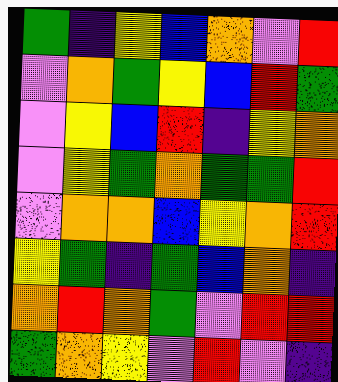[["green", "indigo", "yellow", "blue", "orange", "violet", "red"], ["violet", "orange", "green", "yellow", "blue", "red", "green"], ["violet", "yellow", "blue", "red", "indigo", "yellow", "orange"], ["violet", "yellow", "green", "orange", "green", "green", "red"], ["violet", "orange", "orange", "blue", "yellow", "orange", "red"], ["yellow", "green", "indigo", "green", "blue", "orange", "indigo"], ["orange", "red", "orange", "green", "violet", "red", "red"], ["green", "orange", "yellow", "violet", "red", "violet", "indigo"]]